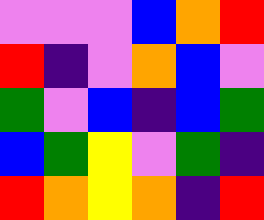[["violet", "violet", "violet", "blue", "orange", "red"], ["red", "indigo", "violet", "orange", "blue", "violet"], ["green", "violet", "blue", "indigo", "blue", "green"], ["blue", "green", "yellow", "violet", "green", "indigo"], ["red", "orange", "yellow", "orange", "indigo", "red"]]